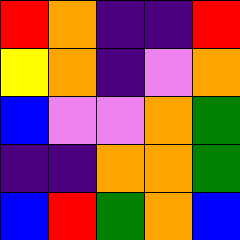[["red", "orange", "indigo", "indigo", "red"], ["yellow", "orange", "indigo", "violet", "orange"], ["blue", "violet", "violet", "orange", "green"], ["indigo", "indigo", "orange", "orange", "green"], ["blue", "red", "green", "orange", "blue"]]